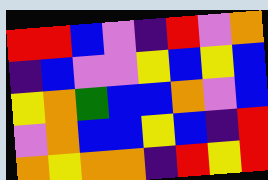[["red", "red", "blue", "violet", "indigo", "red", "violet", "orange"], ["indigo", "blue", "violet", "violet", "yellow", "blue", "yellow", "blue"], ["yellow", "orange", "green", "blue", "blue", "orange", "violet", "blue"], ["violet", "orange", "blue", "blue", "yellow", "blue", "indigo", "red"], ["orange", "yellow", "orange", "orange", "indigo", "red", "yellow", "red"]]